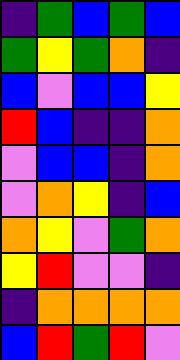[["indigo", "green", "blue", "green", "blue"], ["green", "yellow", "green", "orange", "indigo"], ["blue", "violet", "blue", "blue", "yellow"], ["red", "blue", "indigo", "indigo", "orange"], ["violet", "blue", "blue", "indigo", "orange"], ["violet", "orange", "yellow", "indigo", "blue"], ["orange", "yellow", "violet", "green", "orange"], ["yellow", "red", "violet", "violet", "indigo"], ["indigo", "orange", "orange", "orange", "orange"], ["blue", "red", "green", "red", "violet"]]